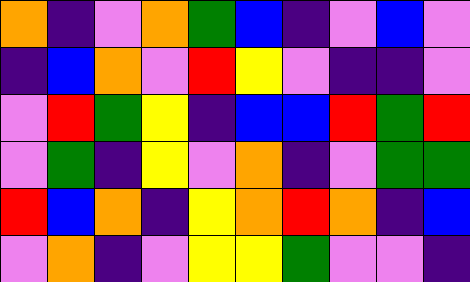[["orange", "indigo", "violet", "orange", "green", "blue", "indigo", "violet", "blue", "violet"], ["indigo", "blue", "orange", "violet", "red", "yellow", "violet", "indigo", "indigo", "violet"], ["violet", "red", "green", "yellow", "indigo", "blue", "blue", "red", "green", "red"], ["violet", "green", "indigo", "yellow", "violet", "orange", "indigo", "violet", "green", "green"], ["red", "blue", "orange", "indigo", "yellow", "orange", "red", "orange", "indigo", "blue"], ["violet", "orange", "indigo", "violet", "yellow", "yellow", "green", "violet", "violet", "indigo"]]